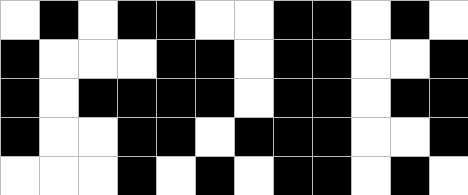[["white", "black", "white", "black", "black", "white", "white", "black", "black", "white", "black", "white"], ["black", "white", "white", "white", "black", "black", "white", "black", "black", "white", "white", "black"], ["black", "white", "black", "black", "black", "black", "white", "black", "black", "white", "black", "black"], ["black", "white", "white", "black", "black", "white", "black", "black", "black", "white", "white", "black"], ["white", "white", "white", "black", "white", "black", "white", "black", "black", "white", "black", "white"]]